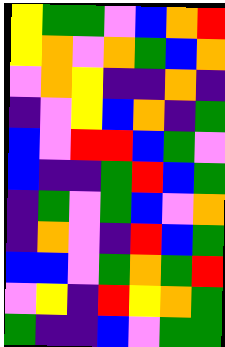[["yellow", "green", "green", "violet", "blue", "orange", "red"], ["yellow", "orange", "violet", "orange", "green", "blue", "orange"], ["violet", "orange", "yellow", "indigo", "indigo", "orange", "indigo"], ["indigo", "violet", "yellow", "blue", "orange", "indigo", "green"], ["blue", "violet", "red", "red", "blue", "green", "violet"], ["blue", "indigo", "indigo", "green", "red", "blue", "green"], ["indigo", "green", "violet", "green", "blue", "violet", "orange"], ["indigo", "orange", "violet", "indigo", "red", "blue", "green"], ["blue", "blue", "violet", "green", "orange", "green", "red"], ["violet", "yellow", "indigo", "red", "yellow", "orange", "green"], ["green", "indigo", "indigo", "blue", "violet", "green", "green"]]